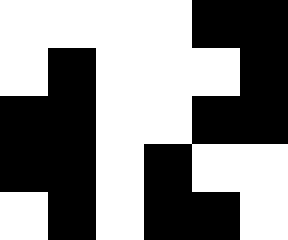[["white", "white", "white", "white", "black", "black"], ["white", "black", "white", "white", "white", "black"], ["black", "black", "white", "white", "black", "black"], ["black", "black", "white", "black", "white", "white"], ["white", "black", "white", "black", "black", "white"]]